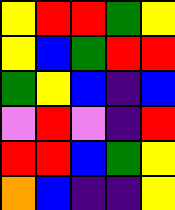[["yellow", "red", "red", "green", "yellow"], ["yellow", "blue", "green", "red", "red"], ["green", "yellow", "blue", "indigo", "blue"], ["violet", "red", "violet", "indigo", "red"], ["red", "red", "blue", "green", "yellow"], ["orange", "blue", "indigo", "indigo", "yellow"]]